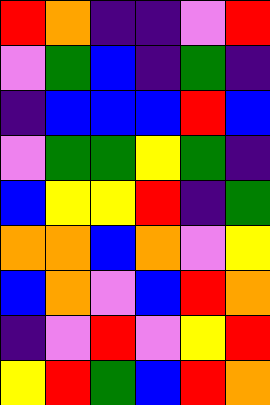[["red", "orange", "indigo", "indigo", "violet", "red"], ["violet", "green", "blue", "indigo", "green", "indigo"], ["indigo", "blue", "blue", "blue", "red", "blue"], ["violet", "green", "green", "yellow", "green", "indigo"], ["blue", "yellow", "yellow", "red", "indigo", "green"], ["orange", "orange", "blue", "orange", "violet", "yellow"], ["blue", "orange", "violet", "blue", "red", "orange"], ["indigo", "violet", "red", "violet", "yellow", "red"], ["yellow", "red", "green", "blue", "red", "orange"]]